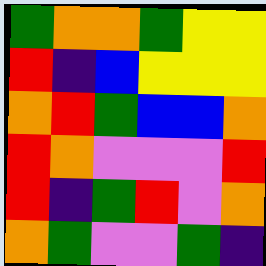[["green", "orange", "orange", "green", "yellow", "yellow"], ["red", "indigo", "blue", "yellow", "yellow", "yellow"], ["orange", "red", "green", "blue", "blue", "orange"], ["red", "orange", "violet", "violet", "violet", "red"], ["red", "indigo", "green", "red", "violet", "orange"], ["orange", "green", "violet", "violet", "green", "indigo"]]